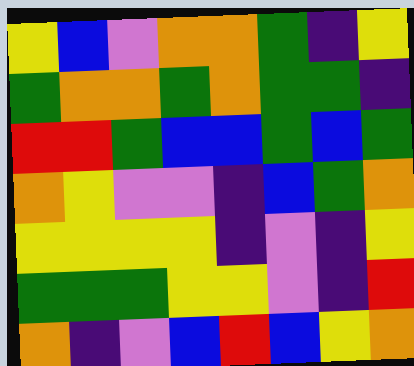[["yellow", "blue", "violet", "orange", "orange", "green", "indigo", "yellow"], ["green", "orange", "orange", "green", "orange", "green", "green", "indigo"], ["red", "red", "green", "blue", "blue", "green", "blue", "green"], ["orange", "yellow", "violet", "violet", "indigo", "blue", "green", "orange"], ["yellow", "yellow", "yellow", "yellow", "indigo", "violet", "indigo", "yellow"], ["green", "green", "green", "yellow", "yellow", "violet", "indigo", "red"], ["orange", "indigo", "violet", "blue", "red", "blue", "yellow", "orange"]]